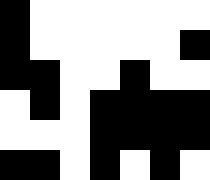[["black", "white", "white", "white", "white", "white", "white"], ["black", "white", "white", "white", "white", "white", "black"], ["black", "black", "white", "white", "black", "white", "white"], ["white", "black", "white", "black", "black", "black", "black"], ["white", "white", "white", "black", "black", "black", "black"], ["black", "black", "white", "black", "white", "black", "white"]]